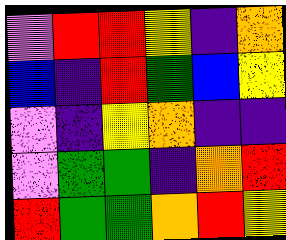[["violet", "red", "red", "yellow", "indigo", "orange"], ["blue", "indigo", "red", "green", "blue", "yellow"], ["violet", "indigo", "yellow", "orange", "indigo", "indigo"], ["violet", "green", "green", "indigo", "orange", "red"], ["red", "green", "green", "orange", "red", "yellow"]]